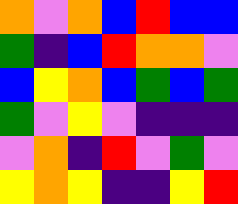[["orange", "violet", "orange", "blue", "red", "blue", "blue"], ["green", "indigo", "blue", "red", "orange", "orange", "violet"], ["blue", "yellow", "orange", "blue", "green", "blue", "green"], ["green", "violet", "yellow", "violet", "indigo", "indigo", "indigo"], ["violet", "orange", "indigo", "red", "violet", "green", "violet"], ["yellow", "orange", "yellow", "indigo", "indigo", "yellow", "red"]]